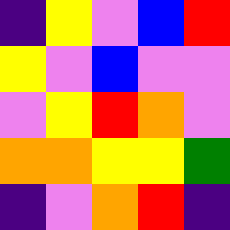[["indigo", "yellow", "violet", "blue", "red"], ["yellow", "violet", "blue", "violet", "violet"], ["violet", "yellow", "red", "orange", "violet"], ["orange", "orange", "yellow", "yellow", "green"], ["indigo", "violet", "orange", "red", "indigo"]]